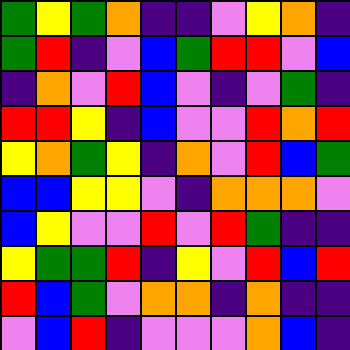[["green", "yellow", "green", "orange", "indigo", "indigo", "violet", "yellow", "orange", "indigo"], ["green", "red", "indigo", "violet", "blue", "green", "red", "red", "violet", "blue"], ["indigo", "orange", "violet", "red", "blue", "violet", "indigo", "violet", "green", "indigo"], ["red", "red", "yellow", "indigo", "blue", "violet", "violet", "red", "orange", "red"], ["yellow", "orange", "green", "yellow", "indigo", "orange", "violet", "red", "blue", "green"], ["blue", "blue", "yellow", "yellow", "violet", "indigo", "orange", "orange", "orange", "violet"], ["blue", "yellow", "violet", "violet", "red", "violet", "red", "green", "indigo", "indigo"], ["yellow", "green", "green", "red", "indigo", "yellow", "violet", "red", "blue", "red"], ["red", "blue", "green", "violet", "orange", "orange", "indigo", "orange", "indigo", "indigo"], ["violet", "blue", "red", "indigo", "violet", "violet", "violet", "orange", "blue", "indigo"]]